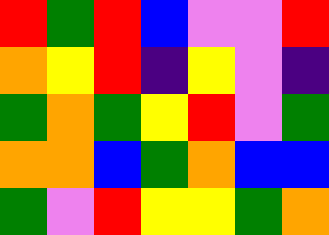[["red", "green", "red", "blue", "violet", "violet", "red"], ["orange", "yellow", "red", "indigo", "yellow", "violet", "indigo"], ["green", "orange", "green", "yellow", "red", "violet", "green"], ["orange", "orange", "blue", "green", "orange", "blue", "blue"], ["green", "violet", "red", "yellow", "yellow", "green", "orange"]]